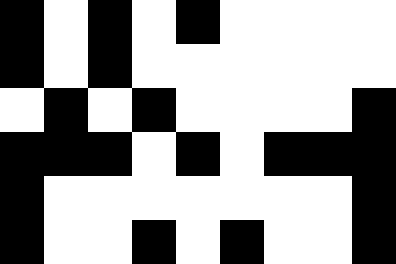[["black", "white", "black", "white", "black", "white", "white", "white", "white"], ["black", "white", "black", "white", "white", "white", "white", "white", "white"], ["white", "black", "white", "black", "white", "white", "white", "white", "black"], ["black", "black", "black", "white", "black", "white", "black", "black", "black"], ["black", "white", "white", "white", "white", "white", "white", "white", "black"], ["black", "white", "white", "black", "white", "black", "white", "white", "black"]]